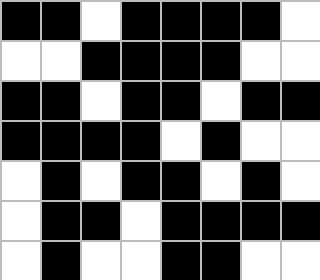[["black", "black", "white", "black", "black", "black", "black", "white"], ["white", "white", "black", "black", "black", "black", "white", "white"], ["black", "black", "white", "black", "black", "white", "black", "black"], ["black", "black", "black", "black", "white", "black", "white", "white"], ["white", "black", "white", "black", "black", "white", "black", "white"], ["white", "black", "black", "white", "black", "black", "black", "black"], ["white", "black", "white", "white", "black", "black", "white", "white"]]